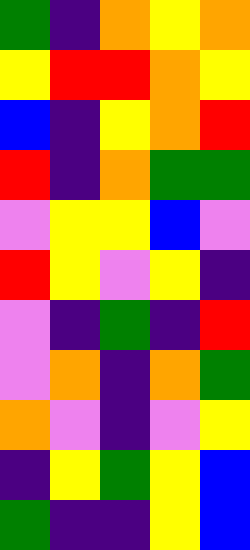[["green", "indigo", "orange", "yellow", "orange"], ["yellow", "red", "red", "orange", "yellow"], ["blue", "indigo", "yellow", "orange", "red"], ["red", "indigo", "orange", "green", "green"], ["violet", "yellow", "yellow", "blue", "violet"], ["red", "yellow", "violet", "yellow", "indigo"], ["violet", "indigo", "green", "indigo", "red"], ["violet", "orange", "indigo", "orange", "green"], ["orange", "violet", "indigo", "violet", "yellow"], ["indigo", "yellow", "green", "yellow", "blue"], ["green", "indigo", "indigo", "yellow", "blue"]]